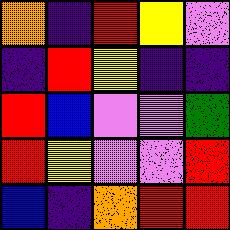[["orange", "indigo", "red", "yellow", "violet"], ["indigo", "red", "yellow", "indigo", "indigo"], ["red", "blue", "violet", "violet", "green"], ["red", "yellow", "violet", "violet", "red"], ["blue", "indigo", "orange", "red", "red"]]